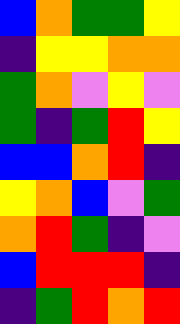[["blue", "orange", "green", "green", "yellow"], ["indigo", "yellow", "yellow", "orange", "orange"], ["green", "orange", "violet", "yellow", "violet"], ["green", "indigo", "green", "red", "yellow"], ["blue", "blue", "orange", "red", "indigo"], ["yellow", "orange", "blue", "violet", "green"], ["orange", "red", "green", "indigo", "violet"], ["blue", "red", "red", "red", "indigo"], ["indigo", "green", "red", "orange", "red"]]